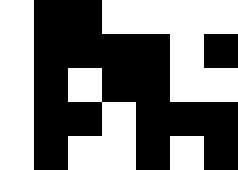[["white", "black", "black", "white", "white", "white", "white"], ["white", "black", "black", "black", "black", "white", "black"], ["white", "black", "white", "black", "black", "white", "white"], ["white", "black", "black", "white", "black", "black", "black"], ["white", "black", "white", "white", "black", "white", "black"]]